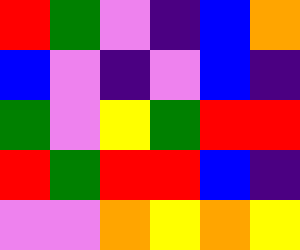[["red", "green", "violet", "indigo", "blue", "orange"], ["blue", "violet", "indigo", "violet", "blue", "indigo"], ["green", "violet", "yellow", "green", "red", "red"], ["red", "green", "red", "red", "blue", "indigo"], ["violet", "violet", "orange", "yellow", "orange", "yellow"]]